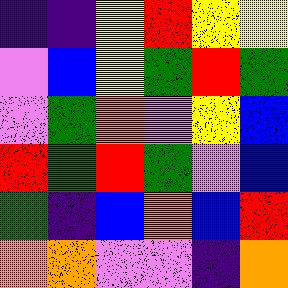[["indigo", "indigo", "yellow", "red", "yellow", "yellow"], ["violet", "blue", "yellow", "green", "red", "green"], ["violet", "green", "orange", "violet", "yellow", "blue"], ["red", "green", "red", "green", "violet", "blue"], ["green", "indigo", "blue", "orange", "blue", "red"], ["orange", "orange", "violet", "violet", "indigo", "orange"]]